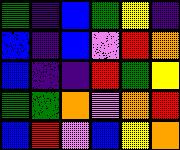[["green", "indigo", "blue", "green", "yellow", "indigo"], ["blue", "indigo", "blue", "violet", "red", "orange"], ["blue", "indigo", "indigo", "red", "green", "yellow"], ["green", "green", "orange", "violet", "orange", "red"], ["blue", "red", "violet", "blue", "yellow", "orange"]]